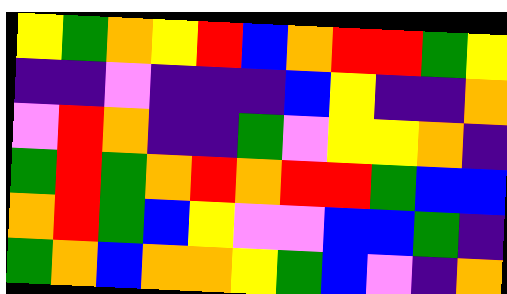[["yellow", "green", "orange", "yellow", "red", "blue", "orange", "red", "red", "green", "yellow"], ["indigo", "indigo", "violet", "indigo", "indigo", "indigo", "blue", "yellow", "indigo", "indigo", "orange"], ["violet", "red", "orange", "indigo", "indigo", "green", "violet", "yellow", "yellow", "orange", "indigo"], ["green", "red", "green", "orange", "red", "orange", "red", "red", "green", "blue", "blue"], ["orange", "red", "green", "blue", "yellow", "violet", "violet", "blue", "blue", "green", "indigo"], ["green", "orange", "blue", "orange", "orange", "yellow", "green", "blue", "violet", "indigo", "orange"]]